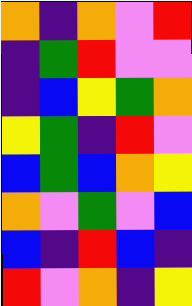[["orange", "indigo", "orange", "violet", "red"], ["indigo", "green", "red", "violet", "violet"], ["indigo", "blue", "yellow", "green", "orange"], ["yellow", "green", "indigo", "red", "violet"], ["blue", "green", "blue", "orange", "yellow"], ["orange", "violet", "green", "violet", "blue"], ["blue", "indigo", "red", "blue", "indigo"], ["red", "violet", "orange", "indigo", "yellow"]]